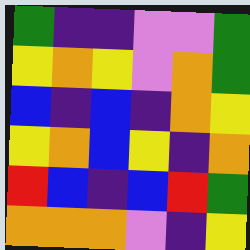[["green", "indigo", "indigo", "violet", "violet", "green"], ["yellow", "orange", "yellow", "violet", "orange", "green"], ["blue", "indigo", "blue", "indigo", "orange", "yellow"], ["yellow", "orange", "blue", "yellow", "indigo", "orange"], ["red", "blue", "indigo", "blue", "red", "green"], ["orange", "orange", "orange", "violet", "indigo", "yellow"]]